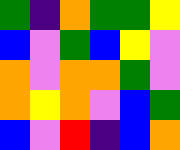[["green", "indigo", "orange", "green", "green", "yellow"], ["blue", "violet", "green", "blue", "yellow", "violet"], ["orange", "violet", "orange", "orange", "green", "violet"], ["orange", "yellow", "orange", "violet", "blue", "green"], ["blue", "violet", "red", "indigo", "blue", "orange"]]